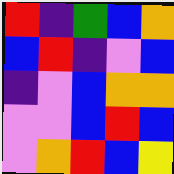[["red", "indigo", "green", "blue", "orange"], ["blue", "red", "indigo", "violet", "blue"], ["indigo", "violet", "blue", "orange", "orange"], ["violet", "violet", "blue", "red", "blue"], ["violet", "orange", "red", "blue", "yellow"]]